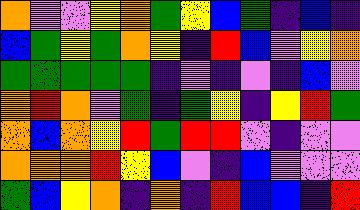[["orange", "violet", "violet", "yellow", "orange", "green", "yellow", "blue", "green", "indigo", "blue", "indigo"], ["blue", "green", "yellow", "green", "orange", "yellow", "indigo", "red", "blue", "violet", "yellow", "orange"], ["green", "green", "green", "green", "green", "indigo", "violet", "indigo", "violet", "indigo", "blue", "violet"], ["orange", "red", "orange", "violet", "green", "indigo", "green", "yellow", "indigo", "yellow", "red", "green"], ["orange", "blue", "orange", "yellow", "red", "green", "red", "red", "violet", "indigo", "violet", "violet"], ["orange", "orange", "orange", "red", "yellow", "blue", "violet", "indigo", "blue", "violet", "violet", "violet"], ["green", "blue", "yellow", "orange", "indigo", "orange", "indigo", "red", "blue", "blue", "indigo", "red"]]